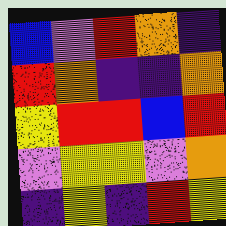[["blue", "violet", "red", "orange", "indigo"], ["red", "orange", "indigo", "indigo", "orange"], ["yellow", "red", "red", "blue", "red"], ["violet", "yellow", "yellow", "violet", "orange"], ["indigo", "yellow", "indigo", "red", "yellow"]]